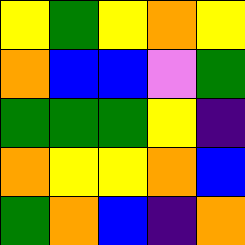[["yellow", "green", "yellow", "orange", "yellow"], ["orange", "blue", "blue", "violet", "green"], ["green", "green", "green", "yellow", "indigo"], ["orange", "yellow", "yellow", "orange", "blue"], ["green", "orange", "blue", "indigo", "orange"]]